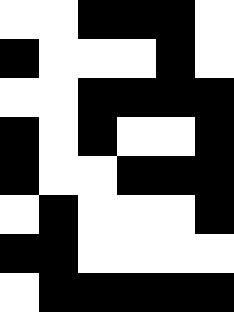[["white", "white", "black", "black", "black", "white"], ["black", "white", "white", "white", "black", "white"], ["white", "white", "black", "black", "black", "black"], ["black", "white", "black", "white", "white", "black"], ["black", "white", "white", "black", "black", "black"], ["white", "black", "white", "white", "white", "black"], ["black", "black", "white", "white", "white", "white"], ["white", "black", "black", "black", "black", "black"]]